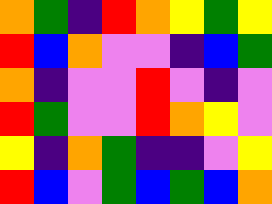[["orange", "green", "indigo", "red", "orange", "yellow", "green", "yellow"], ["red", "blue", "orange", "violet", "violet", "indigo", "blue", "green"], ["orange", "indigo", "violet", "violet", "red", "violet", "indigo", "violet"], ["red", "green", "violet", "violet", "red", "orange", "yellow", "violet"], ["yellow", "indigo", "orange", "green", "indigo", "indigo", "violet", "yellow"], ["red", "blue", "violet", "green", "blue", "green", "blue", "orange"]]